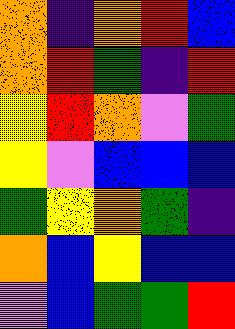[["orange", "indigo", "orange", "red", "blue"], ["orange", "red", "green", "indigo", "red"], ["yellow", "red", "orange", "violet", "green"], ["yellow", "violet", "blue", "blue", "blue"], ["green", "yellow", "orange", "green", "indigo"], ["orange", "blue", "yellow", "blue", "blue"], ["violet", "blue", "green", "green", "red"]]